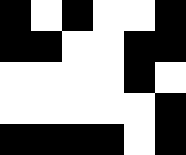[["black", "white", "black", "white", "white", "black"], ["black", "black", "white", "white", "black", "black"], ["white", "white", "white", "white", "black", "white"], ["white", "white", "white", "white", "white", "black"], ["black", "black", "black", "black", "white", "black"]]